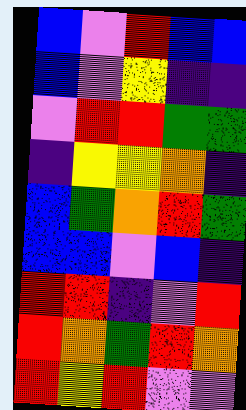[["blue", "violet", "red", "blue", "blue"], ["blue", "violet", "yellow", "indigo", "indigo"], ["violet", "red", "red", "green", "green"], ["indigo", "yellow", "yellow", "orange", "indigo"], ["blue", "green", "orange", "red", "green"], ["blue", "blue", "violet", "blue", "indigo"], ["red", "red", "indigo", "violet", "red"], ["red", "orange", "green", "red", "orange"], ["red", "yellow", "red", "violet", "violet"]]